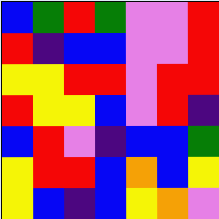[["blue", "green", "red", "green", "violet", "violet", "red"], ["red", "indigo", "blue", "blue", "violet", "violet", "red"], ["yellow", "yellow", "red", "red", "violet", "red", "red"], ["red", "yellow", "yellow", "blue", "violet", "red", "indigo"], ["blue", "red", "violet", "indigo", "blue", "blue", "green"], ["yellow", "red", "red", "blue", "orange", "blue", "yellow"], ["yellow", "blue", "indigo", "blue", "yellow", "orange", "violet"]]